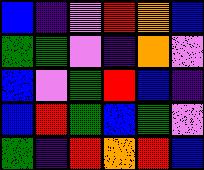[["blue", "indigo", "violet", "red", "orange", "blue"], ["green", "green", "violet", "indigo", "orange", "violet"], ["blue", "violet", "green", "red", "blue", "indigo"], ["blue", "red", "green", "blue", "green", "violet"], ["green", "indigo", "red", "orange", "red", "blue"]]